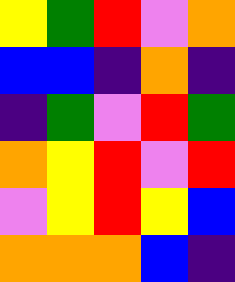[["yellow", "green", "red", "violet", "orange"], ["blue", "blue", "indigo", "orange", "indigo"], ["indigo", "green", "violet", "red", "green"], ["orange", "yellow", "red", "violet", "red"], ["violet", "yellow", "red", "yellow", "blue"], ["orange", "orange", "orange", "blue", "indigo"]]